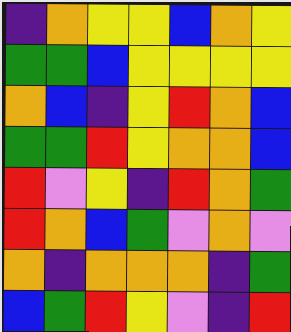[["indigo", "orange", "yellow", "yellow", "blue", "orange", "yellow"], ["green", "green", "blue", "yellow", "yellow", "yellow", "yellow"], ["orange", "blue", "indigo", "yellow", "red", "orange", "blue"], ["green", "green", "red", "yellow", "orange", "orange", "blue"], ["red", "violet", "yellow", "indigo", "red", "orange", "green"], ["red", "orange", "blue", "green", "violet", "orange", "violet"], ["orange", "indigo", "orange", "orange", "orange", "indigo", "green"], ["blue", "green", "red", "yellow", "violet", "indigo", "red"]]